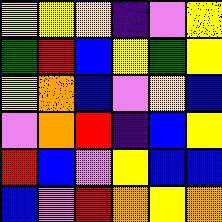[["yellow", "yellow", "yellow", "indigo", "violet", "yellow"], ["green", "red", "blue", "yellow", "green", "yellow"], ["yellow", "orange", "blue", "violet", "yellow", "blue"], ["violet", "orange", "red", "indigo", "blue", "yellow"], ["red", "blue", "violet", "yellow", "blue", "blue"], ["blue", "violet", "red", "orange", "yellow", "orange"]]